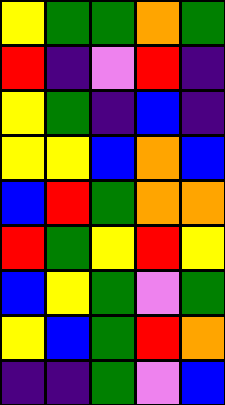[["yellow", "green", "green", "orange", "green"], ["red", "indigo", "violet", "red", "indigo"], ["yellow", "green", "indigo", "blue", "indigo"], ["yellow", "yellow", "blue", "orange", "blue"], ["blue", "red", "green", "orange", "orange"], ["red", "green", "yellow", "red", "yellow"], ["blue", "yellow", "green", "violet", "green"], ["yellow", "blue", "green", "red", "orange"], ["indigo", "indigo", "green", "violet", "blue"]]